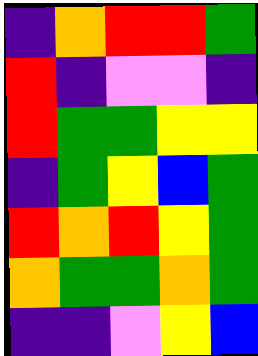[["indigo", "orange", "red", "red", "green"], ["red", "indigo", "violet", "violet", "indigo"], ["red", "green", "green", "yellow", "yellow"], ["indigo", "green", "yellow", "blue", "green"], ["red", "orange", "red", "yellow", "green"], ["orange", "green", "green", "orange", "green"], ["indigo", "indigo", "violet", "yellow", "blue"]]